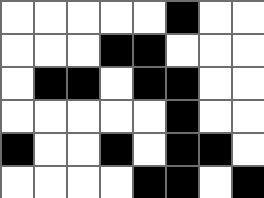[["white", "white", "white", "white", "white", "black", "white", "white"], ["white", "white", "white", "black", "black", "white", "white", "white"], ["white", "black", "black", "white", "black", "black", "white", "white"], ["white", "white", "white", "white", "white", "black", "white", "white"], ["black", "white", "white", "black", "white", "black", "black", "white"], ["white", "white", "white", "white", "black", "black", "white", "black"]]